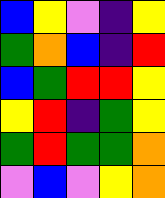[["blue", "yellow", "violet", "indigo", "yellow"], ["green", "orange", "blue", "indigo", "red"], ["blue", "green", "red", "red", "yellow"], ["yellow", "red", "indigo", "green", "yellow"], ["green", "red", "green", "green", "orange"], ["violet", "blue", "violet", "yellow", "orange"]]